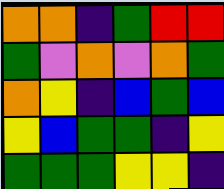[["orange", "orange", "indigo", "green", "red", "red"], ["green", "violet", "orange", "violet", "orange", "green"], ["orange", "yellow", "indigo", "blue", "green", "blue"], ["yellow", "blue", "green", "green", "indigo", "yellow"], ["green", "green", "green", "yellow", "yellow", "indigo"]]